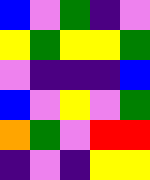[["blue", "violet", "green", "indigo", "violet"], ["yellow", "green", "yellow", "yellow", "green"], ["violet", "indigo", "indigo", "indigo", "blue"], ["blue", "violet", "yellow", "violet", "green"], ["orange", "green", "violet", "red", "red"], ["indigo", "violet", "indigo", "yellow", "yellow"]]